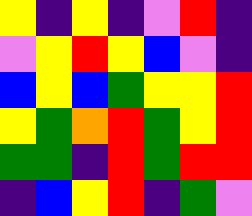[["yellow", "indigo", "yellow", "indigo", "violet", "red", "indigo"], ["violet", "yellow", "red", "yellow", "blue", "violet", "indigo"], ["blue", "yellow", "blue", "green", "yellow", "yellow", "red"], ["yellow", "green", "orange", "red", "green", "yellow", "red"], ["green", "green", "indigo", "red", "green", "red", "red"], ["indigo", "blue", "yellow", "red", "indigo", "green", "violet"]]